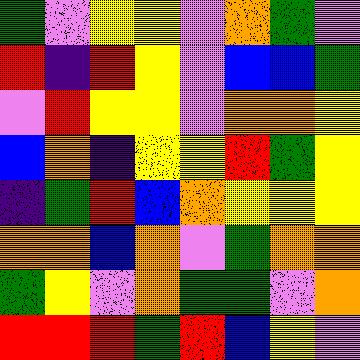[["green", "violet", "yellow", "yellow", "violet", "orange", "green", "violet"], ["red", "indigo", "red", "yellow", "violet", "blue", "blue", "green"], ["violet", "red", "yellow", "yellow", "violet", "orange", "orange", "yellow"], ["blue", "orange", "indigo", "yellow", "yellow", "red", "green", "yellow"], ["indigo", "green", "red", "blue", "orange", "yellow", "yellow", "yellow"], ["orange", "orange", "blue", "orange", "violet", "green", "orange", "orange"], ["green", "yellow", "violet", "orange", "green", "green", "violet", "orange"], ["red", "red", "red", "green", "red", "blue", "yellow", "violet"]]